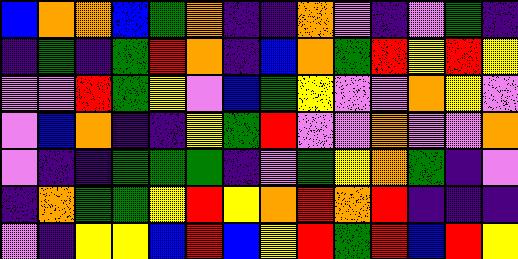[["blue", "orange", "orange", "blue", "green", "orange", "indigo", "indigo", "orange", "violet", "indigo", "violet", "green", "indigo"], ["indigo", "green", "indigo", "green", "red", "orange", "indigo", "blue", "orange", "green", "red", "yellow", "red", "yellow"], ["violet", "violet", "red", "green", "yellow", "violet", "blue", "green", "yellow", "violet", "violet", "orange", "yellow", "violet"], ["violet", "blue", "orange", "indigo", "indigo", "yellow", "green", "red", "violet", "violet", "orange", "violet", "violet", "orange"], ["violet", "indigo", "indigo", "green", "green", "green", "indigo", "violet", "green", "yellow", "orange", "green", "indigo", "violet"], ["indigo", "orange", "green", "green", "yellow", "red", "yellow", "orange", "red", "orange", "red", "indigo", "indigo", "indigo"], ["violet", "indigo", "yellow", "yellow", "blue", "red", "blue", "yellow", "red", "green", "red", "blue", "red", "yellow"]]